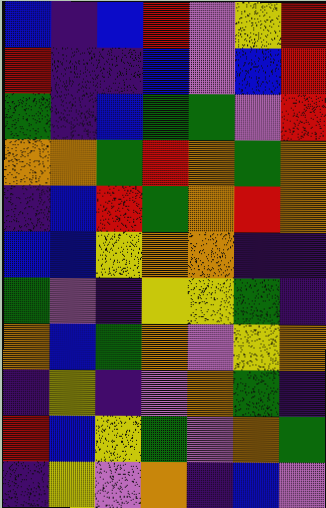[["blue", "indigo", "blue", "red", "violet", "yellow", "red"], ["red", "indigo", "indigo", "blue", "violet", "blue", "red"], ["green", "indigo", "blue", "green", "green", "violet", "red"], ["orange", "orange", "green", "red", "orange", "green", "orange"], ["indigo", "blue", "red", "green", "orange", "red", "orange"], ["blue", "blue", "yellow", "orange", "orange", "indigo", "indigo"], ["green", "violet", "indigo", "yellow", "yellow", "green", "indigo"], ["orange", "blue", "green", "orange", "violet", "yellow", "orange"], ["indigo", "yellow", "indigo", "violet", "orange", "green", "indigo"], ["red", "blue", "yellow", "green", "violet", "orange", "green"], ["indigo", "yellow", "violet", "orange", "indigo", "blue", "violet"]]